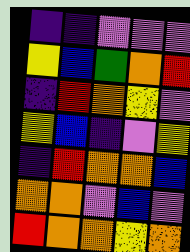[["indigo", "indigo", "violet", "violet", "violet"], ["yellow", "blue", "green", "orange", "red"], ["indigo", "red", "orange", "yellow", "violet"], ["yellow", "blue", "indigo", "violet", "yellow"], ["indigo", "red", "orange", "orange", "blue"], ["orange", "orange", "violet", "blue", "violet"], ["red", "orange", "orange", "yellow", "orange"]]